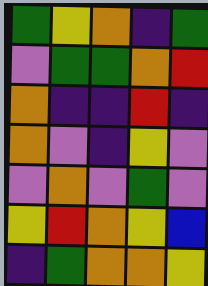[["green", "yellow", "orange", "indigo", "green"], ["violet", "green", "green", "orange", "red"], ["orange", "indigo", "indigo", "red", "indigo"], ["orange", "violet", "indigo", "yellow", "violet"], ["violet", "orange", "violet", "green", "violet"], ["yellow", "red", "orange", "yellow", "blue"], ["indigo", "green", "orange", "orange", "yellow"]]